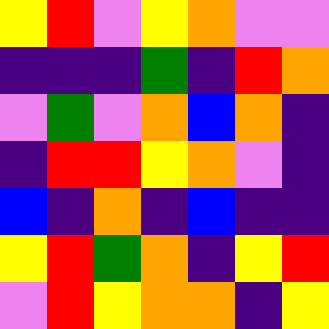[["yellow", "red", "violet", "yellow", "orange", "violet", "violet"], ["indigo", "indigo", "indigo", "green", "indigo", "red", "orange"], ["violet", "green", "violet", "orange", "blue", "orange", "indigo"], ["indigo", "red", "red", "yellow", "orange", "violet", "indigo"], ["blue", "indigo", "orange", "indigo", "blue", "indigo", "indigo"], ["yellow", "red", "green", "orange", "indigo", "yellow", "red"], ["violet", "red", "yellow", "orange", "orange", "indigo", "yellow"]]